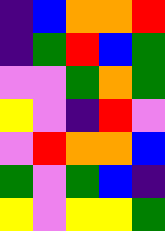[["indigo", "blue", "orange", "orange", "red"], ["indigo", "green", "red", "blue", "green"], ["violet", "violet", "green", "orange", "green"], ["yellow", "violet", "indigo", "red", "violet"], ["violet", "red", "orange", "orange", "blue"], ["green", "violet", "green", "blue", "indigo"], ["yellow", "violet", "yellow", "yellow", "green"]]